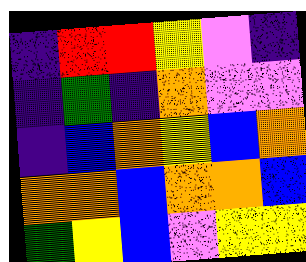[["indigo", "red", "red", "yellow", "violet", "indigo"], ["indigo", "green", "indigo", "orange", "violet", "violet"], ["indigo", "blue", "orange", "yellow", "blue", "orange"], ["orange", "orange", "blue", "orange", "orange", "blue"], ["green", "yellow", "blue", "violet", "yellow", "yellow"]]